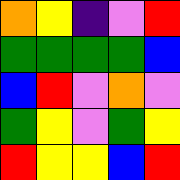[["orange", "yellow", "indigo", "violet", "red"], ["green", "green", "green", "green", "blue"], ["blue", "red", "violet", "orange", "violet"], ["green", "yellow", "violet", "green", "yellow"], ["red", "yellow", "yellow", "blue", "red"]]